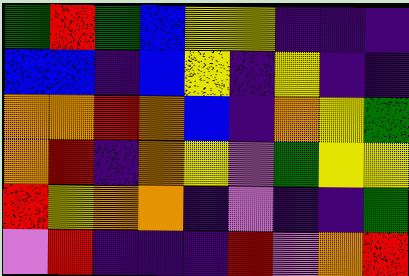[["green", "red", "green", "blue", "yellow", "yellow", "indigo", "indigo", "indigo"], ["blue", "blue", "indigo", "blue", "yellow", "indigo", "yellow", "indigo", "indigo"], ["orange", "orange", "red", "orange", "blue", "indigo", "orange", "yellow", "green"], ["orange", "red", "indigo", "orange", "yellow", "violet", "green", "yellow", "yellow"], ["red", "yellow", "orange", "orange", "indigo", "violet", "indigo", "indigo", "green"], ["violet", "red", "indigo", "indigo", "indigo", "red", "violet", "orange", "red"]]